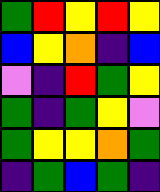[["green", "red", "yellow", "red", "yellow"], ["blue", "yellow", "orange", "indigo", "blue"], ["violet", "indigo", "red", "green", "yellow"], ["green", "indigo", "green", "yellow", "violet"], ["green", "yellow", "yellow", "orange", "green"], ["indigo", "green", "blue", "green", "indigo"]]